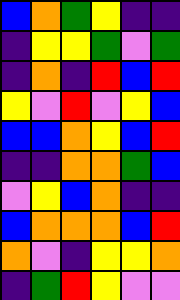[["blue", "orange", "green", "yellow", "indigo", "indigo"], ["indigo", "yellow", "yellow", "green", "violet", "green"], ["indigo", "orange", "indigo", "red", "blue", "red"], ["yellow", "violet", "red", "violet", "yellow", "blue"], ["blue", "blue", "orange", "yellow", "blue", "red"], ["indigo", "indigo", "orange", "orange", "green", "blue"], ["violet", "yellow", "blue", "orange", "indigo", "indigo"], ["blue", "orange", "orange", "orange", "blue", "red"], ["orange", "violet", "indigo", "yellow", "yellow", "orange"], ["indigo", "green", "red", "yellow", "violet", "violet"]]